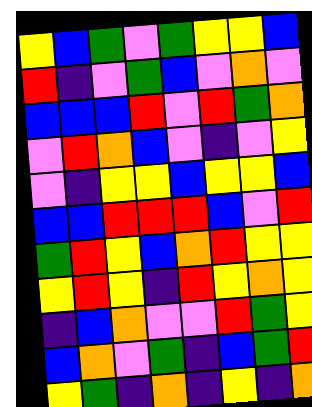[["yellow", "blue", "green", "violet", "green", "yellow", "yellow", "blue"], ["red", "indigo", "violet", "green", "blue", "violet", "orange", "violet"], ["blue", "blue", "blue", "red", "violet", "red", "green", "orange"], ["violet", "red", "orange", "blue", "violet", "indigo", "violet", "yellow"], ["violet", "indigo", "yellow", "yellow", "blue", "yellow", "yellow", "blue"], ["blue", "blue", "red", "red", "red", "blue", "violet", "red"], ["green", "red", "yellow", "blue", "orange", "red", "yellow", "yellow"], ["yellow", "red", "yellow", "indigo", "red", "yellow", "orange", "yellow"], ["indigo", "blue", "orange", "violet", "violet", "red", "green", "yellow"], ["blue", "orange", "violet", "green", "indigo", "blue", "green", "red"], ["yellow", "green", "indigo", "orange", "indigo", "yellow", "indigo", "orange"]]